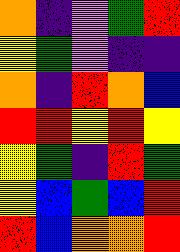[["orange", "indigo", "violet", "green", "red"], ["yellow", "green", "violet", "indigo", "indigo"], ["orange", "indigo", "red", "orange", "blue"], ["red", "red", "yellow", "red", "yellow"], ["yellow", "green", "indigo", "red", "green"], ["yellow", "blue", "green", "blue", "red"], ["red", "blue", "orange", "orange", "red"]]